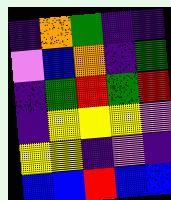[["indigo", "orange", "green", "indigo", "indigo"], ["violet", "blue", "orange", "indigo", "green"], ["indigo", "green", "red", "green", "red"], ["indigo", "yellow", "yellow", "yellow", "violet"], ["yellow", "yellow", "indigo", "violet", "indigo"], ["blue", "blue", "red", "blue", "blue"]]